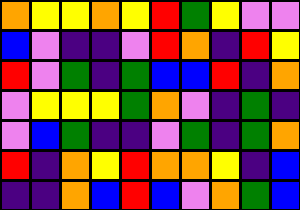[["orange", "yellow", "yellow", "orange", "yellow", "red", "green", "yellow", "violet", "violet"], ["blue", "violet", "indigo", "indigo", "violet", "red", "orange", "indigo", "red", "yellow"], ["red", "violet", "green", "indigo", "green", "blue", "blue", "red", "indigo", "orange"], ["violet", "yellow", "yellow", "yellow", "green", "orange", "violet", "indigo", "green", "indigo"], ["violet", "blue", "green", "indigo", "indigo", "violet", "green", "indigo", "green", "orange"], ["red", "indigo", "orange", "yellow", "red", "orange", "orange", "yellow", "indigo", "blue"], ["indigo", "indigo", "orange", "blue", "red", "blue", "violet", "orange", "green", "blue"]]